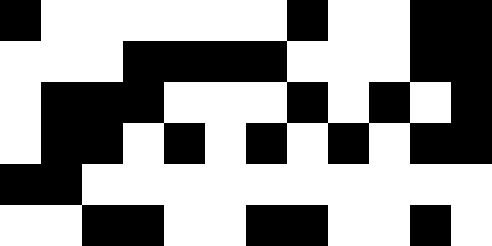[["black", "white", "white", "white", "white", "white", "white", "black", "white", "white", "black", "black"], ["white", "white", "white", "black", "black", "black", "black", "white", "white", "white", "black", "black"], ["white", "black", "black", "black", "white", "white", "white", "black", "white", "black", "white", "black"], ["white", "black", "black", "white", "black", "white", "black", "white", "black", "white", "black", "black"], ["black", "black", "white", "white", "white", "white", "white", "white", "white", "white", "white", "white"], ["white", "white", "black", "black", "white", "white", "black", "black", "white", "white", "black", "white"]]